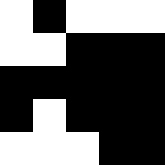[["white", "black", "white", "white", "white"], ["white", "white", "black", "black", "black"], ["black", "black", "black", "black", "black"], ["black", "white", "black", "black", "black"], ["white", "white", "white", "black", "black"]]